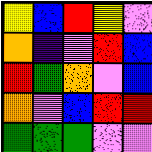[["yellow", "blue", "red", "yellow", "violet"], ["orange", "indigo", "violet", "red", "blue"], ["red", "green", "orange", "violet", "blue"], ["orange", "violet", "blue", "red", "red"], ["green", "green", "green", "violet", "violet"]]